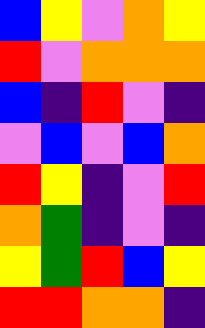[["blue", "yellow", "violet", "orange", "yellow"], ["red", "violet", "orange", "orange", "orange"], ["blue", "indigo", "red", "violet", "indigo"], ["violet", "blue", "violet", "blue", "orange"], ["red", "yellow", "indigo", "violet", "red"], ["orange", "green", "indigo", "violet", "indigo"], ["yellow", "green", "red", "blue", "yellow"], ["red", "red", "orange", "orange", "indigo"]]